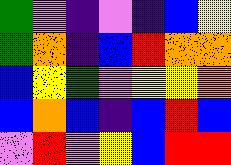[["green", "violet", "indigo", "violet", "indigo", "blue", "yellow"], ["green", "orange", "indigo", "blue", "red", "orange", "orange"], ["blue", "yellow", "green", "violet", "yellow", "yellow", "orange"], ["blue", "orange", "blue", "indigo", "blue", "red", "blue"], ["violet", "red", "violet", "yellow", "blue", "red", "red"]]